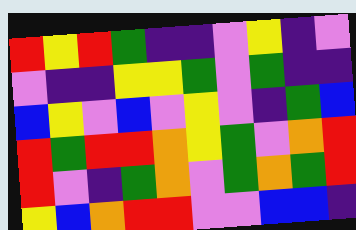[["red", "yellow", "red", "green", "indigo", "indigo", "violet", "yellow", "indigo", "violet"], ["violet", "indigo", "indigo", "yellow", "yellow", "green", "violet", "green", "indigo", "indigo"], ["blue", "yellow", "violet", "blue", "violet", "yellow", "violet", "indigo", "green", "blue"], ["red", "green", "red", "red", "orange", "yellow", "green", "violet", "orange", "red"], ["red", "violet", "indigo", "green", "orange", "violet", "green", "orange", "green", "red"], ["yellow", "blue", "orange", "red", "red", "violet", "violet", "blue", "blue", "indigo"]]